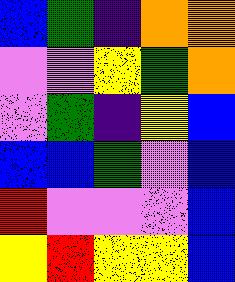[["blue", "green", "indigo", "orange", "orange"], ["violet", "violet", "yellow", "green", "orange"], ["violet", "green", "indigo", "yellow", "blue"], ["blue", "blue", "green", "violet", "blue"], ["red", "violet", "violet", "violet", "blue"], ["yellow", "red", "yellow", "yellow", "blue"]]